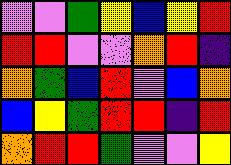[["violet", "violet", "green", "yellow", "blue", "yellow", "red"], ["red", "red", "violet", "violet", "orange", "red", "indigo"], ["orange", "green", "blue", "red", "violet", "blue", "orange"], ["blue", "yellow", "green", "red", "red", "indigo", "red"], ["orange", "red", "red", "green", "violet", "violet", "yellow"]]